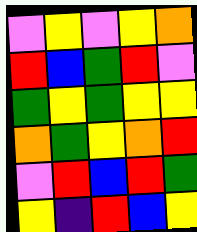[["violet", "yellow", "violet", "yellow", "orange"], ["red", "blue", "green", "red", "violet"], ["green", "yellow", "green", "yellow", "yellow"], ["orange", "green", "yellow", "orange", "red"], ["violet", "red", "blue", "red", "green"], ["yellow", "indigo", "red", "blue", "yellow"]]